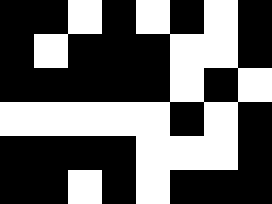[["black", "black", "white", "black", "white", "black", "white", "black"], ["black", "white", "black", "black", "black", "white", "white", "black"], ["black", "black", "black", "black", "black", "white", "black", "white"], ["white", "white", "white", "white", "white", "black", "white", "black"], ["black", "black", "black", "black", "white", "white", "white", "black"], ["black", "black", "white", "black", "white", "black", "black", "black"]]